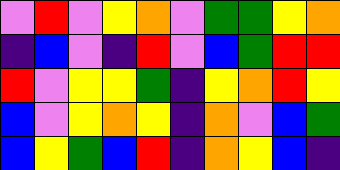[["violet", "red", "violet", "yellow", "orange", "violet", "green", "green", "yellow", "orange"], ["indigo", "blue", "violet", "indigo", "red", "violet", "blue", "green", "red", "red"], ["red", "violet", "yellow", "yellow", "green", "indigo", "yellow", "orange", "red", "yellow"], ["blue", "violet", "yellow", "orange", "yellow", "indigo", "orange", "violet", "blue", "green"], ["blue", "yellow", "green", "blue", "red", "indigo", "orange", "yellow", "blue", "indigo"]]